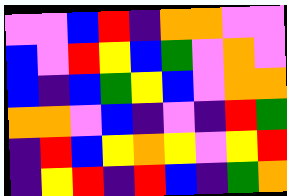[["violet", "violet", "blue", "red", "indigo", "orange", "orange", "violet", "violet"], ["blue", "violet", "red", "yellow", "blue", "green", "violet", "orange", "violet"], ["blue", "indigo", "blue", "green", "yellow", "blue", "violet", "orange", "orange"], ["orange", "orange", "violet", "blue", "indigo", "violet", "indigo", "red", "green"], ["indigo", "red", "blue", "yellow", "orange", "yellow", "violet", "yellow", "red"], ["indigo", "yellow", "red", "indigo", "red", "blue", "indigo", "green", "orange"]]